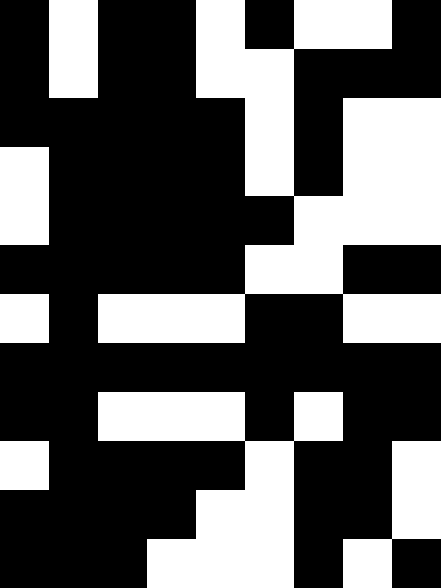[["black", "white", "black", "black", "white", "black", "white", "white", "black"], ["black", "white", "black", "black", "white", "white", "black", "black", "black"], ["black", "black", "black", "black", "black", "white", "black", "white", "white"], ["white", "black", "black", "black", "black", "white", "black", "white", "white"], ["white", "black", "black", "black", "black", "black", "white", "white", "white"], ["black", "black", "black", "black", "black", "white", "white", "black", "black"], ["white", "black", "white", "white", "white", "black", "black", "white", "white"], ["black", "black", "black", "black", "black", "black", "black", "black", "black"], ["black", "black", "white", "white", "white", "black", "white", "black", "black"], ["white", "black", "black", "black", "black", "white", "black", "black", "white"], ["black", "black", "black", "black", "white", "white", "black", "black", "white"], ["black", "black", "black", "white", "white", "white", "black", "white", "black"]]